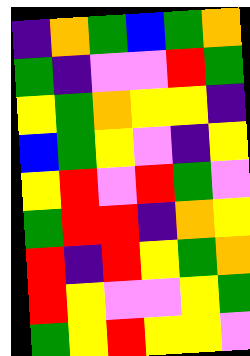[["indigo", "orange", "green", "blue", "green", "orange"], ["green", "indigo", "violet", "violet", "red", "green"], ["yellow", "green", "orange", "yellow", "yellow", "indigo"], ["blue", "green", "yellow", "violet", "indigo", "yellow"], ["yellow", "red", "violet", "red", "green", "violet"], ["green", "red", "red", "indigo", "orange", "yellow"], ["red", "indigo", "red", "yellow", "green", "orange"], ["red", "yellow", "violet", "violet", "yellow", "green"], ["green", "yellow", "red", "yellow", "yellow", "violet"]]